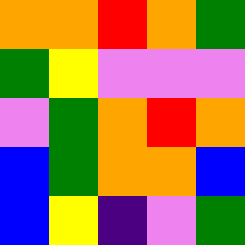[["orange", "orange", "red", "orange", "green"], ["green", "yellow", "violet", "violet", "violet"], ["violet", "green", "orange", "red", "orange"], ["blue", "green", "orange", "orange", "blue"], ["blue", "yellow", "indigo", "violet", "green"]]